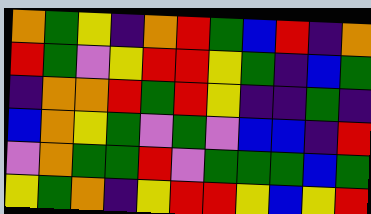[["orange", "green", "yellow", "indigo", "orange", "red", "green", "blue", "red", "indigo", "orange"], ["red", "green", "violet", "yellow", "red", "red", "yellow", "green", "indigo", "blue", "green"], ["indigo", "orange", "orange", "red", "green", "red", "yellow", "indigo", "indigo", "green", "indigo"], ["blue", "orange", "yellow", "green", "violet", "green", "violet", "blue", "blue", "indigo", "red"], ["violet", "orange", "green", "green", "red", "violet", "green", "green", "green", "blue", "green"], ["yellow", "green", "orange", "indigo", "yellow", "red", "red", "yellow", "blue", "yellow", "red"]]